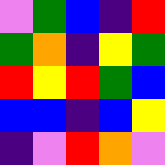[["violet", "green", "blue", "indigo", "red"], ["green", "orange", "indigo", "yellow", "green"], ["red", "yellow", "red", "green", "blue"], ["blue", "blue", "indigo", "blue", "yellow"], ["indigo", "violet", "red", "orange", "violet"]]